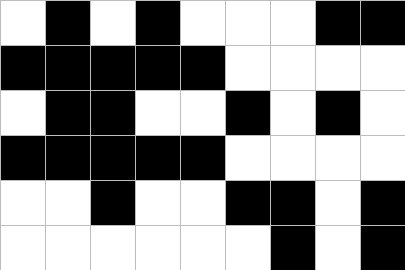[["white", "black", "white", "black", "white", "white", "white", "black", "black"], ["black", "black", "black", "black", "black", "white", "white", "white", "white"], ["white", "black", "black", "white", "white", "black", "white", "black", "white"], ["black", "black", "black", "black", "black", "white", "white", "white", "white"], ["white", "white", "black", "white", "white", "black", "black", "white", "black"], ["white", "white", "white", "white", "white", "white", "black", "white", "black"]]